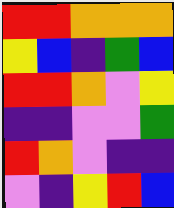[["red", "red", "orange", "orange", "orange"], ["yellow", "blue", "indigo", "green", "blue"], ["red", "red", "orange", "violet", "yellow"], ["indigo", "indigo", "violet", "violet", "green"], ["red", "orange", "violet", "indigo", "indigo"], ["violet", "indigo", "yellow", "red", "blue"]]